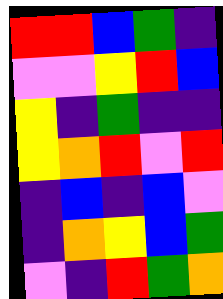[["red", "red", "blue", "green", "indigo"], ["violet", "violet", "yellow", "red", "blue"], ["yellow", "indigo", "green", "indigo", "indigo"], ["yellow", "orange", "red", "violet", "red"], ["indigo", "blue", "indigo", "blue", "violet"], ["indigo", "orange", "yellow", "blue", "green"], ["violet", "indigo", "red", "green", "orange"]]